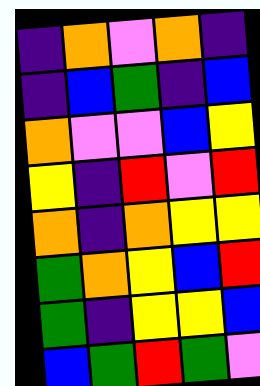[["indigo", "orange", "violet", "orange", "indigo"], ["indigo", "blue", "green", "indigo", "blue"], ["orange", "violet", "violet", "blue", "yellow"], ["yellow", "indigo", "red", "violet", "red"], ["orange", "indigo", "orange", "yellow", "yellow"], ["green", "orange", "yellow", "blue", "red"], ["green", "indigo", "yellow", "yellow", "blue"], ["blue", "green", "red", "green", "violet"]]